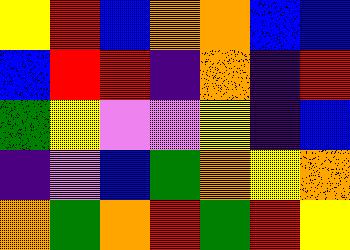[["yellow", "red", "blue", "orange", "orange", "blue", "blue"], ["blue", "red", "red", "indigo", "orange", "indigo", "red"], ["green", "yellow", "violet", "violet", "yellow", "indigo", "blue"], ["indigo", "violet", "blue", "green", "orange", "yellow", "orange"], ["orange", "green", "orange", "red", "green", "red", "yellow"]]